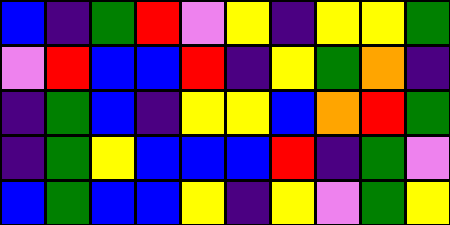[["blue", "indigo", "green", "red", "violet", "yellow", "indigo", "yellow", "yellow", "green"], ["violet", "red", "blue", "blue", "red", "indigo", "yellow", "green", "orange", "indigo"], ["indigo", "green", "blue", "indigo", "yellow", "yellow", "blue", "orange", "red", "green"], ["indigo", "green", "yellow", "blue", "blue", "blue", "red", "indigo", "green", "violet"], ["blue", "green", "blue", "blue", "yellow", "indigo", "yellow", "violet", "green", "yellow"]]